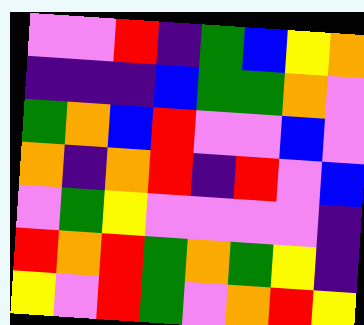[["violet", "violet", "red", "indigo", "green", "blue", "yellow", "orange"], ["indigo", "indigo", "indigo", "blue", "green", "green", "orange", "violet"], ["green", "orange", "blue", "red", "violet", "violet", "blue", "violet"], ["orange", "indigo", "orange", "red", "indigo", "red", "violet", "blue"], ["violet", "green", "yellow", "violet", "violet", "violet", "violet", "indigo"], ["red", "orange", "red", "green", "orange", "green", "yellow", "indigo"], ["yellow", "violet", "red", "green", "violet", "orange", "red", "yellow"]]